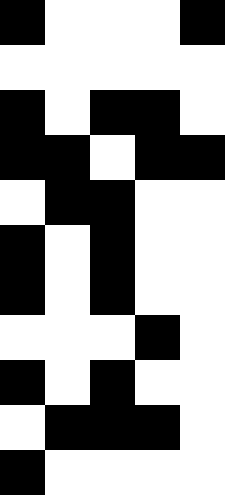[["black", "white", "white", "white", "black"], ["white", "white", "white", "white", "white"], ["black", "white", "black", "black", "white"], ["black", "black", "white", "black", "black"], ["white", "black", "black", "white", "white"], ["black", "white", "black", "white", "white"], ["black", "white", "black", "white", "white"], ["white", "white", "white", "black", "white"], ["black", "white", "black", "white", "white"], ["white", "black", "black", "black", "white"], ["black", "white", "white", "white", "white"]]